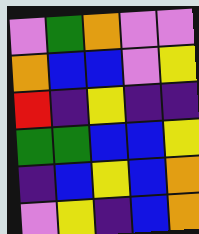[["violet", "green", "orange", "violet", "violet"], ["orange", "blue", "blue", "violet", "yellow"], ["red", "indigo", "yellow", "indigo", "indigo"], ["green", "green", "blue", "blue", "yellow"], ["indigo", "blue", "yellow", "blue", "orange"], ["violet", "yellow", "indigo", "blue", "orange"]]